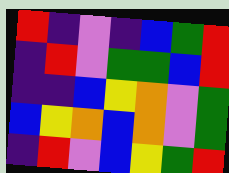[["red", "indigo", "violet", "indigo", "blue", "green", "red"], ["indigo", "red", "violet", "green", "green", "blue", "red"], ["indigo", "indigo", "blue", "yellow", "orange", "violet", "green"], ["blue", "yellow", "orange", "blue", "orange", "violet", "green"], ["indigo", "red", "violet", "blue", "yellow", "green", "red"]]